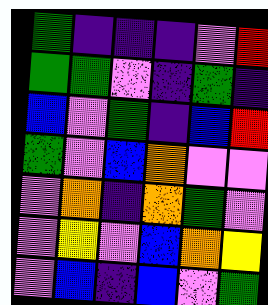[["green", "indigo", "indigo", "indigo", "violet", "red"], ["green", "green", "violet", "indigo", "green", "indigo"], ["blue", "violet", "green", "indigo", "blue", "red"], ["green", "violet", "blue", "orange", "violet", "violet"], ["violet", "orange", "indigo", "orange", "green", "violet"], ["violet", "yellow", "violet", "blue", "orange", "yellow"], ["violet", "blue", "indigo", "blue", "violet", "green"]]